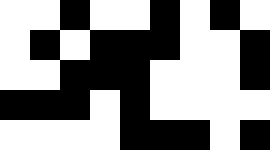[["white", "white", "black", "white", "white", "black", "white", "black", "white"], ["white", "black", "white", "black", "black", "black", "white", "white", "black"], ["white", "white", "black", "black", "black", "white", "white", "white", "black"], ["black", "black", "black", "white", "black", "white", "white", "white", "white"], ["white", "white", "white", "white", "black", "black", "black", "white", "black"]]